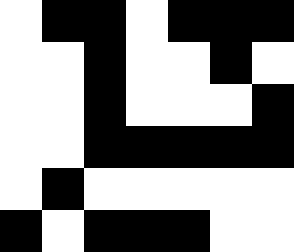[["white", "black", "black", "white", "black", "black", "black"], ["white", "white", "black", "white", "white", "black", "white"], ["white", "white", "black", "white", "white", "white", "black"], ["white", "white", "black", "black", "black", "black", "black"], ["white", "black", "white", "white", "white", "white", "white"], ["black", "white", "black", "black", "black", "white", "white"]]